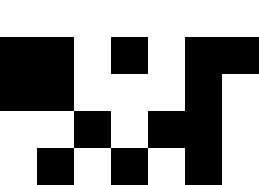[["white", "white", "white", "white", "white", "white", "white"], ["black", "black", "white", "black", "white", "black", "black"], ["black", "black", "white", "white", "white", "black", "white"], ["white", "white", "black", "white", "black", "black", "white"], ["white", "black", "white", "black", "white", "black", "white"]]